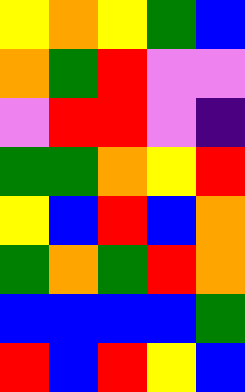[["yellow", "orange", "yellow", "green", "blue"], ["orange", "green", "red", "violet", "violet"], ["violet", "red", "red", "violet", "indigo"], ["green", "green", "orange", "yellow", "red"], ["yellow", "blue", "red", "blue", "orange"], ["green", "orange", "green", "red", "orange"], ["blue", "blue", "blue", "blue", "green"], ["red", "blue", "red", "yellow", "blue"]]